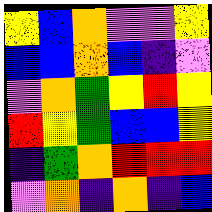[["yellow", "blue", "orange", "violet", "violet", "yellow"], ["blue", "blue", "orange", "blue", "indigo", "violet"], ["violet", "orange", "green", "yellow", "red", "yellow"], ["red", "yellow", "green", "blue", "blue", "yellow"], ["indigo", "green", "orange", "red", "red", "red"], ["violet", "orange", "indigo", "orange", "indigo", "blue"]]